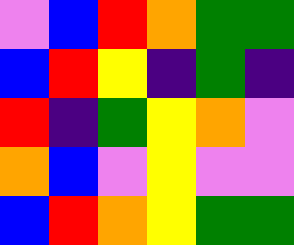[["violet", "blue", "red", "orange", "green", "green"], ["blue", "red", "yellow", "indigo", "green", "indigo"], ["red", "indigo", "green", "yellow", "orange", "violet"], ["orange", "blue", "violet", "yellow", "violet", "violet"], ["blue", "red", "orange", "yellow", "green", "green"]]